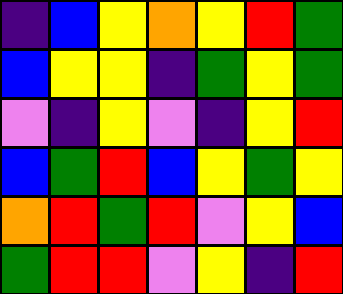[["indigo", "blue", "yellow", "orange", "yellow", "red", "green"], ["blue", "yellow", "yellow", "indigo", "green", "yellow", "green"], ["violet", "indigo", "yellow", "violet", "indigo", "yellow", "red"], ["blue", "green", "red", "blue", "yellow", "green", "yellow"], ["orange", "red", "green", "red", "violet", "yellow", "blue"], ["green", "red", "red", "violet", "yellow", "indigo", "red"]]